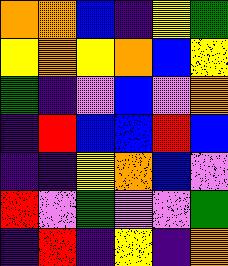[["orange", "orange", "blue", "indigo", "yellow", "green"], ["yellow", "orange", "yellow", "orange", "blue", "yellow"], ["green", "indigo", "violet", "blue", "violet", "orange"], ["indigo", "red", "blue", "blue", "red", "blue"], ["indigo", "indigo", "yellow", "orange", "blue", "violet"], ["red", "violet", "green", "violet", "violet", "green"], ["indigo", "red", "indigo", "yellow", "indigo", "orange"]]